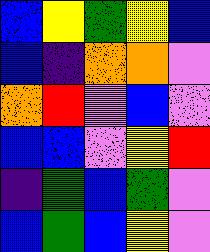[["blue", "yellow", "green", "yellow", "blue"], ["blue", "indigo", "orange", "orange", "violet"], ["orange", "red", "violet", "blue", "violet"], ["blue", "blue", "violet", "yellow", "red"], ["indigo", "green", "blue", "green", "violet"], ["blue", "green", "blue", "yellow", "violet"]]